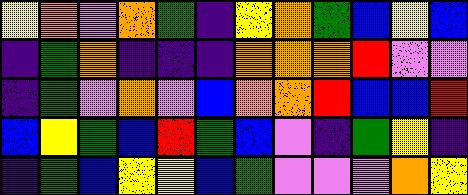[["yellow", "orange", "violet", "orange", "green", "indigo", "yellow", "orange", "green", "blue", "yellow", "blue"], ["indigo", "green", "orange", "indigo", "indigo", "indigo", "orange", "orange", "orange", "red", "violet", "violet"], ["indigo", "green", "violet", "orange", "violet", "blue", "orange", "orange", "red", "blue", "blue", "red"], ["blue", "yellow", "green", "blue", "red", "green", "blue", "violet", "indigo", "green", "yellow", "indigo"], ["indigo", "green", "blue", "yellow", "yellow", "blue", "green", "violet", "violet", "violet", "orange", "yellow"]]